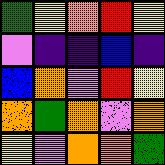[["green", "yellow", "orange", "red", "yellow"], ["violet", "indigo", "indigo", "blue", "indigo"], ["blue", "orange", "violet", "red", "yellow"], ["orange", "green", "orange", "violet", "orange"], ["yellow", "violet", "orange", "orange", "green"]]